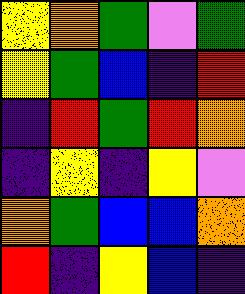[["yellow", "orange", "green", "violet", "green"], ["yellow", "green", "blue", "indigo", "red"], ["indigo", "red", "green", "red", "orange"], ["indigo", "yellow", "indigo", "yellow", "violet"], ["orange", "green", "blue", "blue", "orange"], ["red", "indigo", "yellow", "blue", "indigo"]]